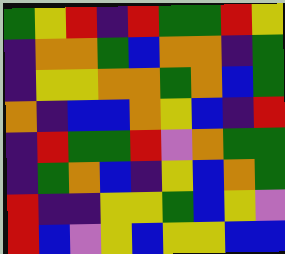[["green", "yellow", "red", "indigo", "red", "green", "green", "red", "yellow"], ["indigo", "orange", "orange", "green", "blue", "orange", "orange", "indigo", "green"], ["indigo", "yellow", "yellow", "orange", "orange", "green", "orange", "blue", "green"], ["orange", "indigo", "blue", "blue", "orange", "yellow", "blue", "indigo", "red"], ["indigo", "red", "green", "green", "red", "violet", "orange", "green", "green"], ["indigo", "green", "orange", "blue", "indigo", "yellow", "blue", "orange", "green"], ["red", "indigo", "indigo", "yellow", "yellow", "green", "blue", "yellow", "violet"], ["red", "blue", "violet", "yellow", "blue", "yellow", "yellow", "blue", "blue"]]